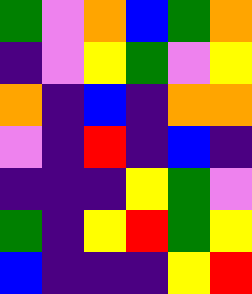[["green", "violet", "orange", "blue", "green", "orange"], ["indigo", "violet", "yellow", "green", "violet", "yellow"], ["orange", "indigo", "blue", "indigo", "orange", "orange"], ["violet", "indigo", "red", "indigo", "blue", "indigo"], ["indigo", "indigo", "indigo", "yellow", "green", "violet"], ["green", "indigo", "yellow", "red", "green", "yellow"], ["blue", "indigo", "indigo", "indigo", "yellow", "red"]]